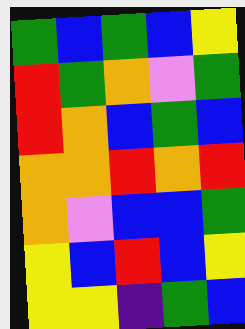[["green", "blue", "green", "blue", "yellow"], ["red", "green", "orange", "violet", "green"], ["red", "orange", "blue", "green", "blue"], ["orange", "orange", "red", "orange", "red"], ["orange", "violet", "blue", "blue", "green"], ["yellow", "blue", "red", "blue", "yellow"], ["yellow", "yellow", "indigo", "green", "blue"]]